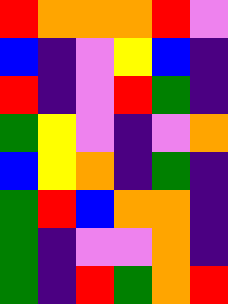[["red", "orange", "orange", "orange", "red", "violet"], ["blue", "indigo", "violet", "yellow", "blue", "indigo"], ["red", "indigo", "violet", "red", "green", "indigo"], ["green", "yellow", "violet", "indigo", "violet", "orange"], ["blue", "yellow", "orange", "indigo", "green", "indigo"], ["green", "red", "blue", "orange", "orange", "indigo"], ["green", "indigo", "violet", "violet", "orange", "indigo"], ["green", "indigo", "red", "green", "orange", "red"]]